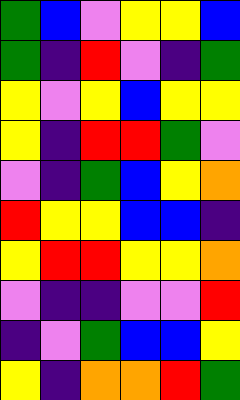[["green", "blue", "violet", "yellow", "yellow", "blue"], ["green", "indigo", "red", "violet", "indigo", "green"], ["yellow", "violet", "yellow", "blue", "yellow", "yellow"], ["yellow", "indigo", "red", "red", "green", "violet"], ["violet", "indigo", "green", "blue", "yellow", "orange"], ["red", "yellow", "yellow", "blue", "blue", "indigo"], ["yellow", "red", "red", "yellow", "yellow", "orange"], ["violet", "indigo", "indigo", "violet", "violet", "red"], ["indigo", "violet", "green", "blue", "blue", "yellow"], ["yellow", "indigo", "orange", "orange", "red", "green"]]